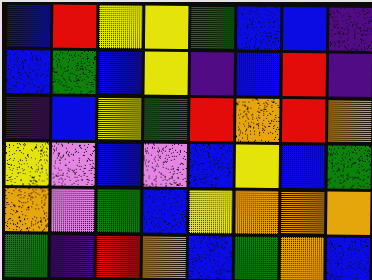[["blue", "red", "yellow", "yellow", "green", "blue", "blue", "indigo"], ["blue", "green", "blue", "yellow", "indigo", "blue", "red", "indigo"], ["indigo", "blue", "yellow", "green", "red", "orange", "red", "orange"], ["yellow", "violet", "blue", "violet", "blue", "yellow", "blue", "green"], ["orange", "violet", "green", "blue", "yellow", "orange", "orange", "orange"], ["green", "indigo", "red", "orange", "blue", "green", "orange", "blue"]]